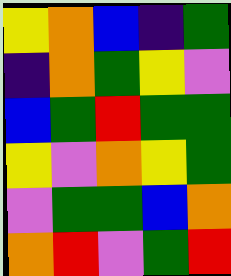[["yellow", "orange", "blue", "indigo", "green"], ["indigo", "orange", "green", "yellow", "violet"], ["blue", "green", "red", "green", "green"], ["yellow", "violet", "orange", "yellow", "green"], ["violet", "green", "green", "blue", "orange"], ["orange", "red", "violet", "green", "red"]]